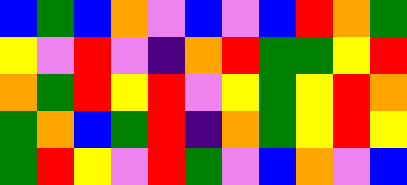[["blue", "green", "blue", "orange", "violet", "blue", "violet", "blue", "red", "orange", "green"], ["yellow", "violet", "red", "violet", "indigo", "orange", "red", "green", "green", "yellow", "red"], ["orange", "green", "red", "yellow", "red", "violet", "yellow", "green", "yellow", "red", "orange"], ["green", "orange", "blue", "green", "red", "indigo", "orange", "green", "yellow", "red", "yellow"], ["green", "red", "yellow", "violet", "red", "green", "violet", "blue", "orange", "violet", "blue"]]